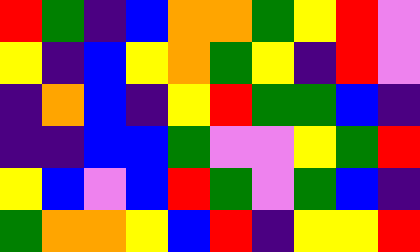[["red", "green", "indigo", "blue", "orange", "orange", "green", "yellow", "red", "violet"], ["yellow", "indigo", "blue", "yellow", "orange", "green", "yellow", "indigo", "red", "violet"], ["indigo", "orange", "blue", "indigo", "yellow", "red", "green", "green", "blue", "indigo"], ["indigo", "indigo", "blue", "blue", "green", "violet", "violet", "yellow", "green", "red"], ["yellow", "blue", "violet", "blue", "red", "green", "violet", "green", "blue", "indigo"], ["green", "orange", "orange", "yellow", "blue", "red", "indigo", "yellow", "yellow", "red"]]